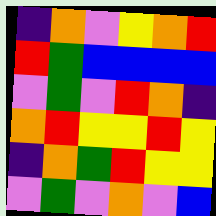[["indigo", "orange", "violet", "yellow", "orange", "red"], ["red", "green", "blue", "blue", "blue", "blue"], ["violet", "green", "violet", "red", "orange", "indigo"], ["orange", "red", "yellow", "yellow", "red", "yellow"], ["indigo", "orange", "green", "red", "yellow", "yellow"], ["violet", "green", "violet", "orange", "violet", "blue"]]